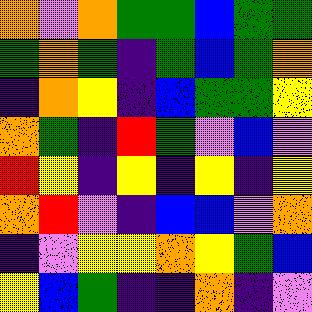[["orange", "violet", "orange", "green", "green", "blue", "green", "green"], ["green", "orange", "green", "indigo", "green", "blue", "green", "orange"], ["indigo", "orange", "yellow", "indigo", "blue", "green", "green", "yellow"], ["orange", "green", "indigo", "red", "green", "violet", "blue", "violet"], ["red", "yellow", "indigo", "yellow", "indigo", "yellow", "indigo", "yellow"], ["orange", "red", "violet", "indigo", "blue", "blue", "violet", "orange"], ["indigo", "violet", "yellow", "yellow", "orange", "yellow", "green", "blue"], ["yellow", "blue", "green", "indigo", "indigo", "orange", "indigo", "violet"]]